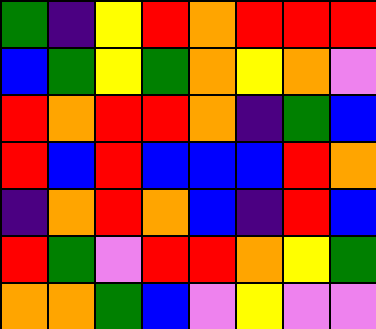[["green", "indigo", "yellow", "red", "orange", "red", "red", "red"], ["blue", "green", "yellow", "green", "orange", "yellow", "orange", "violet"], ["red", "orange", "red", "red", "orange", "indigo", "green", "blue"], ["red", "blue", "red", "blue", "blue", "blue", "red", "orange"], ["indigo", "orange", "red", "orange", "blue", "indigo", "red", "blue"], ["red", "green", "violet", "red", "red", "orange", "yellow", "green"], ["orange", "orange", "green", "blue", "violet", "yellow", "violet", "violet"]]